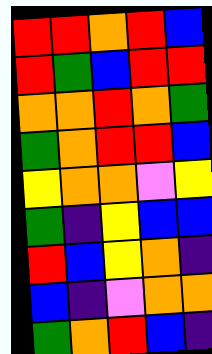[["red", "red", "orange", "red", "blue"], ["red", "green", "blue", "red", "red"], ["orange", "orange", "red", "orange", "green"], ["green", "orange", "red", "red", "blue"], ["yellow", "orange", "orange", "violet", "yellow"], ["green", "indigo", "yellow", "blue", "blue"], ["red", "blue", "yellow", "orange", "indigo"], ["blue", "indigo", "violet", "orange", "orange"], ["green", "orange", "red", "blue", "indigo"]]